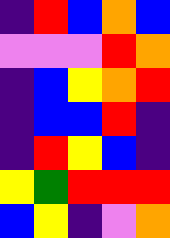[["indigo", "red", "blue", "orange", "blue"], ["violet", "violet", "violet", "red", "orange"], ["indigo", "blue", "yellow", "orange", "red"], ["indigo", "blue", "blue", "red", "indigo"], ["indigo", "red", "yellow", "blue", "indigo"], ["yellow", "green", "red", "red", "red"], ["blue", "yellow", "indigo", "violet", "orange"]]